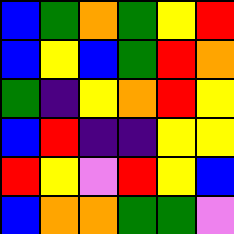[["blue", "green", "orange", "green", "yellow", "red"], ["blue", "yellow", "blue", "green", "red", "orange"], ["green", "indigo", "yellow", "orange", "red", "yellow"], ["blue", "red", "indigo", "indigo", "yellow", "yellow"], ["red", "yellow", "violet", "red", "yellow", "blue"], ["blue", "orange", "orange", "green", "green", "violet"]]